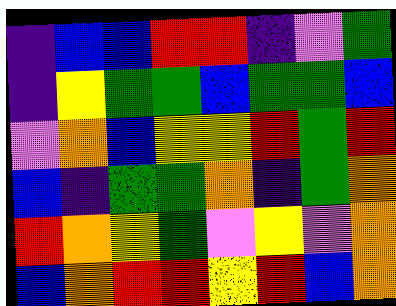[["indigo", "blue", "blue", "red", "red", "indigo", "violet", "green"], ["indigo", "yellow", "green", "green", "blue", "green", "green", "blue"], ["violet", "orange", "blue", "yellow", "yellow", "red", "green", "red"], ["blue", "indigo", "green", "green", "orange", "indigo", "green", "orange"], ["red", "orange", "yellow", "green", "violet", "yellow", "violet", "orange"], ["blue", "orange", "red", "red", "yellow", "red", "blue", "orange"]]